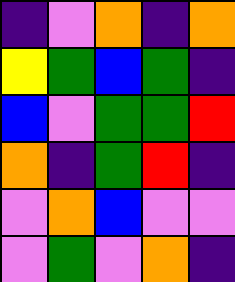[["indigo", "violet", "orange", "indigo", "orange"], ["yellow", "green", "blue", "green", "indigo"], ["blue", "violet", "green", "green", "red"], ["orange", "indigo", "green", "red", "indigo"], ["violet", "orange", "blue", "violet", "violet"], ["violet", "green", "violet", "orange", "indigo"]]